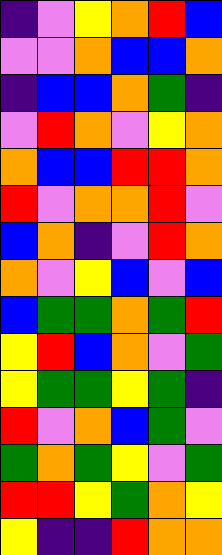[["indigo", "violet", "yellow", "orange", "red", "blue"], ["violet", "violet", "orange", "blue", "blue", "orange"], ["indigo", "blue", "blue", "orange", "green", "indigo"], ["violet", "red", "orange", "violet", "yellow", "orange"], ["orange", "blue", "blue", "red", "red", "orange"], ["red", "violet", "orange", "orange", "red", "violet"], ["blue", "orange", "indigo", "violet", "red", "orange"], ["orange", "violet", "yellow", "blue", "violet", "blue"], ["blue", "green", "green", "orange", "green", "red"], ["yellow", "red", "blue", "orange", "violet", "green"], ["yellow", "green", "green", "yellow", "green", "indigo"], ["red", "violet", "orange", "blue", "green", "violet"], ["green", "orange", "green", "yellow", "violet", "green"], ["red", "red", "yellow", "green", "orange", "yellow"], ["yellow", "indigo", "indigo", "red", "orange", "orange"]]